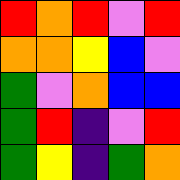[["red", "orange", "red", "violet", "red"], ["orange", "orange", "yellow", "blue", "violet"], ["green", "violet", "orange", "blue", "blue"], ["green", "red", "indigo", "violet", "red"], ["green", "yellow", "indigo", "green", "orange"]]